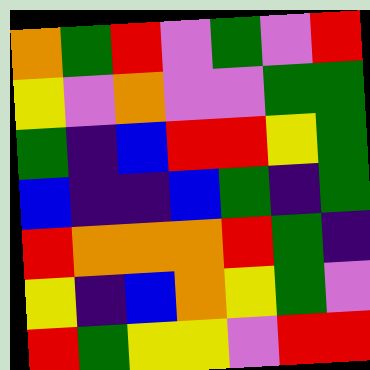[["orange", "green", "red", "violet", "green", "violet", "red"], ["yellow", "violet", "orange", "violet", "violet", "green", "green"], ["green", "indigo", "blue", "red", "red", "yellow", "green"], ["blue", "indigo", "indigo", "blue", "green", "indigo", "green"], ["red", "orange", "orange", "orange", "red", "green", "indigo"], ["yellow", "indigo", "blue", "orange", "yellow", "green", "violet"], ["red", "green", "yellow", "yellow", "violet", "red", "red"]]